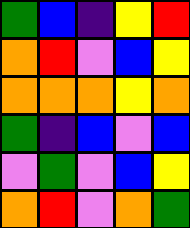[["green", "blue", "indigo", "yellow", "red"], ["orange", "red", "violet", "blue", "yellow"], ["orange", "orange", "orange", "yellow", "orange"], ["green", "indigo", "blue", "violet", "blue"], ["violet", "green", "violet", "blue", "yellow"], ["orange", "red", "violet", "orange", "green"]]